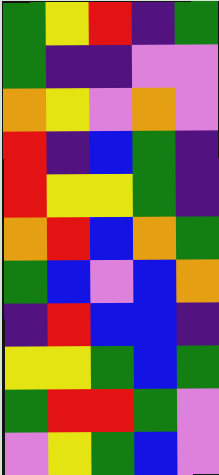[["green", "yellow", "red", "indigo", "green"], ["green", "indigo", "indigo", "violet", "violet"], ["orange", "yellow", "violet", "orange", "violet"], ["red", "indigo", "blue", "green", "indigo"], ["red", "yellow", "yellow", "green", "indigo"], ["orange", "red", "blue", "orange", "green"], ["green", "blue", "violet", "blue", "orange"], ["indigo", "red", "blue", "blue", "indigo"], ["yellow", "yellow", "green", "blue", "green"], ["green", "red", "red", "green", "violet"], ["violet", "yellow", "green", "blue", "violet"]]